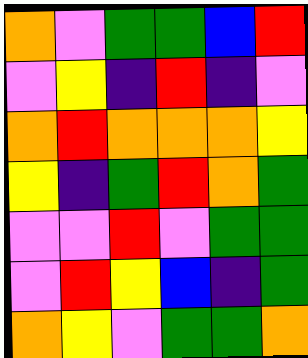[["orange", "violet", "green", "green", "blue", "red"], ["violet", "yellow", "indigo", "red", "indigo", "violet"], ["orange", "red", "orange", "orange", "orange", "yellow"], ["yellow", "indigo", "green", "red", "orange", "green"], ["violet", "violet", "red", "violet", "green", "green"], ["violet", "red", "yellow", "blue", "indigo", "green"], ["orange", "yellow", "violet", "green", "green", "orange"]]